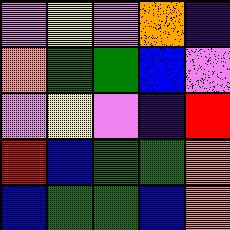[["violet", "yellow", "violet", "orange", "indigo"], ["orange", "green", "green", "blue", "violet"], ["violet", "yellow", "violet", "indigo", "red"], ["red", "blue", "green", "green", "orange"], ["blue", "green", "green", "blue", "orange"]]